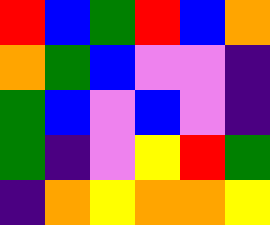[["red", "blue", "green", "red", "blue", "orange"], ["orange", "green", "blue", "violet", "violet", "indigo"], ["green", "blue", "violet", "blue", "violet", "indigo"], ["green", "indigo", "violet", "yellow", "red", "green"], ["indigo", "orange", "yellow", "orange", "orange", "yellow"]]